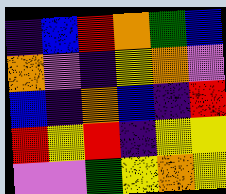[["indigo", "blue", "red", "orange", "green", "blue"], ["orange", "violet", "indigo", "yellow", "orange", "violet"], ["blue", "indigo", "orange", "blue", "indigo", "red"], ["red", "yellow", "red", "indigo", "yellow", "yellow"], ["violet", "violet", "green", "yellow", "orange", "yellow"]]